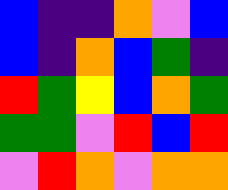[["blue", "indigo", "indigo", "orange", "violet", "blue"], ["blue", "indigo", "orange", "blue", "green", "indigo"], ["red", "green", "yellow", "blue", "orange", "green"], ["green", "green", "violet", "red", "blue", "red"], ["violet", "red", "orange", "violet", "orange", "orange"]]